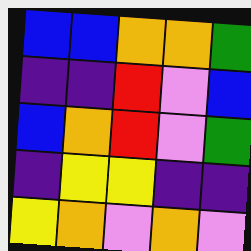[["blue", "blue", "orange", "orange", "green"], ["indigo", "indigo", "red", "violet", "blue"], ["blue", "orange", "red", "violet", "green"], ["indigo", "yellow", "yellow", "indigo", "indigo"], ["yellow", "orange", "violet", "orange", "violet"]]